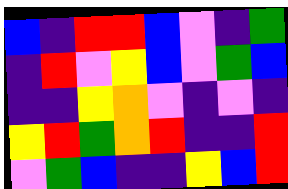[["blue", "indigo", "red", "red", "blue", "violet", "indigo", "green"], ["indigo", "red", "violet", "yellow", "blue", "violet", "green", "blue"], ["indigo", "indigo", "yellow", "orange", "violet", "indigo", "violet", "indigo"], ["yellow", "red", "green", "orange", "red", "indigo", "indigo", "red"], ["violet", "green", "blue", "indigo", "indigo", "yellow", "blue", "red"]]